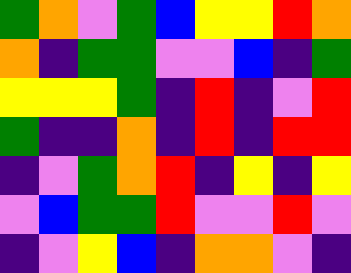[["green", "orange", "violet", "green", "blue", "yellow", "yellow", "red", "orange"], ["orange", "indigo", "green", "green", "violet", "violet", "blue", "indigo", "green"], ["yellow", "yellow", "yellow", "green", "indigo", "red", "indigo", "violet", "red"], ["green", "indigo", "indigo", "orange", "indigo", "red", "indigo", "red", "red"], ["indigo", "violet", "green", "orange", "red", "indigo", "yellow", "indigo", "yellow"], ["violet", "blue", "green", "green", "red", "violet", "violet", "red", "violet"], ["indigo", "violet", "yellow", "blue", "indigo", "orange", "orange", "violet", "indigo"]]